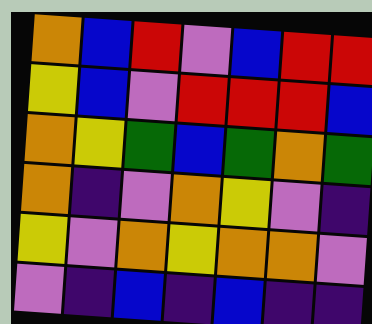[["orange", "blue", "red", "violet", "blue", "red", "red"], ["yellow", "blue", "violet", "red", "red", "red", "blue"], ["orange", "yellow", "green", "blue", "green", "orange", "green"], ["orange", "indigo", "violet", "orange", "yellow", "violet", "indigo"], ["yellow", "violet", "orange", "yellow", "orange", "orange", "violet"], ["violet", "indigo", "blue", "indigo", "blue", "indigo", "indigo"]]